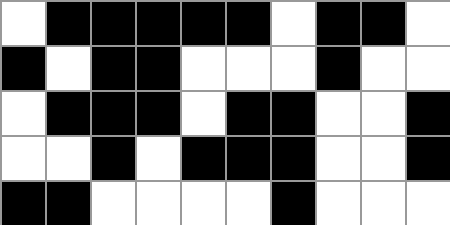[["white", "black", "black", "black", "black", "black", "white", "black", "black", "white"], ["black", "white", "black", "black", "white", "white", "white", "black", "white", "white"], ["white", "black", "black", "black", "white", "black", "black", "white", "white", "black"], ["white", "white", "black", "white", "black", "black", "black", "white", "white", "black"], ["black", "black", "white", "white", "white", "white", "black", "white", "white", "white"]]